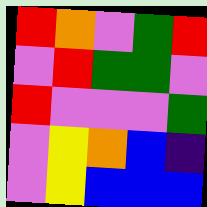[["red", "orange", "violet", "green", "red"], ["violet", "red", "green", "green", "violet"], ["red", "violet", "violet", "violet", "green"], ["violet", "yellow", "orange", "blue", "indigo"], ["violet", "yellow", "blue", "blue", "blue"]]